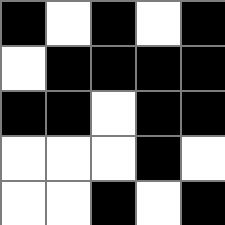[["black", "white", "black", "white", "black"], ["white", "black", "black", "black", "black"], ["black", "black", "white", "black", "black"], ["white", "white", "white", "black", "white"], ["white", "white", "black", "white", "black"]]